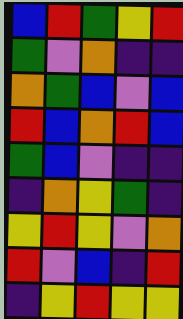[["blue", "red", "green", "yellow", "red"], ["green", "violet", "orange", "indigo", "indigo"], ["orange", "green", "blue", "violet", "blue"], ["red", "blue", "orange", "red", "blue"], ["green", "blue", "violet", "indigo", "indigo"], ["indigo", "orange", "yellow", "green", "indigo"], ["yellow", "red", "yellow", "violet", "orange"], ["red", "violet", "blue", "indigo", "red"], ["indigo", "yellow", "red", "yellow", "yellow"]]